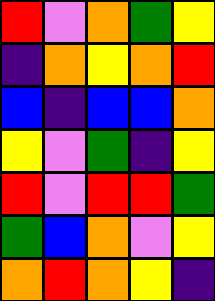[["red", "violet", "orange", "green", "yellow"], ["indigo", "orange", "yellow", "orange", "red"], ["blue", "indigo", "blue", "blue", "orange"], ["yellow", "violet", "green", "indigo", "yellow"], ["red", "violet", "red", "red", "green"], ["green", "blue", "orange", "violet", "yellow"], ["orange", "red", "orange", "yellow", "indigo"]]